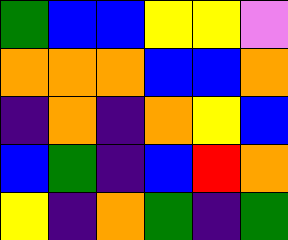[["green", "blue", "blue", "yellow", "yellow", "violet"], ["orange", "orange", "orange", "blue", "blue", "orange"], ["indigo", "orange", "indigo", "orange", "yellow", "blue"], ["blue", "green", "indigo", "blue", "red", "orange"], ["yellow", "indigo", "orange", "green", "indigo", "green"]]